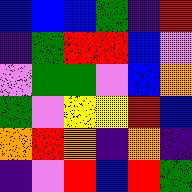[["blue", "blue", "blue", "green", "indigo", "red"], ["indigo", "green", "red", "red", "blue", "violet"], ["violet", "green", "green", "violet", "blue", "orange"], ["green", "violet", "yellow", "yellow", "red", "blue"], ["orange", "red", "orange", "indigo", "orange", "indigo"], ["indigo", "violet", "red", "blue", "red", "green"]]